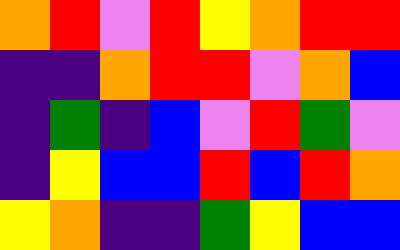[["orange", "red", "violet", "red", "yellow", "orange", "red", "red"], ["indigo", "indigo", "orange", "red", "red", "violet", "orange", "blue"], ["indigo", "green", "indigo", "blue", "violet", "red", "green", "violet"], ["indigo", "yellow", "blue", "blue", "red", "blue", "red", "orange"], ["yellow", "orange", "indigo", "indigo", "green", "yellow", "blue", "blue"]]